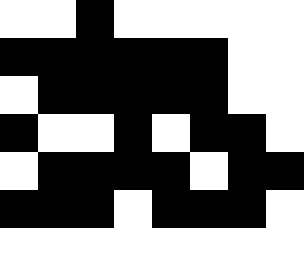[["white", "white", "black", "white", "white", "white", "white", "white"], ["black", "black", "black", "black", "black", "black", "white", "white"], ["white", "black", "black", "black", "black", "black", "white", "white"], ["black", "white", "white", "black", "white", "black", "black", "white"], ["white", "black", "black", "black", "black", "white", "black", "black"], ["black", "black", "black", "white", "black", "black", "black", "white"], ["white", "white", "white", "white", "white", "white", "white", "white"]]